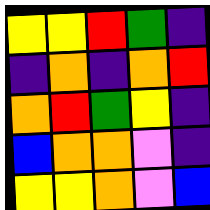[["yellow", "yellow", "red", "green", "indigo"], ["indigo", "orange", "indigo", "orange", "red"], ["orange", "red", "green", "yellow", "indigo"], ["blue", "orange", "orange", "violet", "indigo"], ["yellow", "yellow", "orange", "violet", "blue"]]